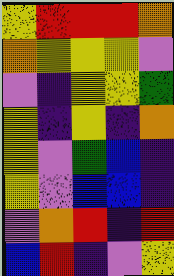[["yellow", "red", "red", "red", "orange"], ["orange", "yellow", "yellow", "yellow", "violet"], ["violet", "indigo", "yellow", "yellow", "green"], ["yellow", "indigo", "yellow", "indigo", "orange"], ["yellow", "violet", "green", "blue", "indigo"], ["yellow", "violet", "blue", "blue", "indigo"], ["violet", "orange", "red", "indigo", "red"], ["blue", "red", "indigo", "violet", "yellow"]]